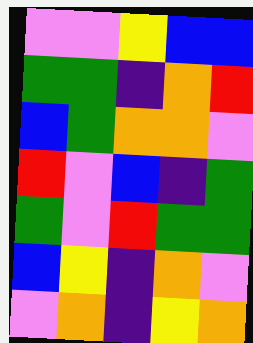[["violet", "violet", "yellow", "blue", "blue"], ["green", "green", "indigo", "orange", "red"], ["blue", "green", "orange", "orange", "violet"], ["red", "violet", "blue", "indigo", "green"], ["green", "violet", "red", "green", "green"], ["blue", "yellow", "indigo", "orange", "violet"], ["violet", "orange", "indigo", "yellow", "orange"]]